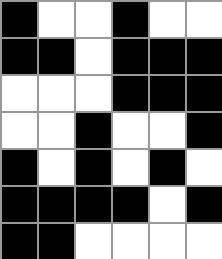[["black", "white", "white", "black", "white", "white"], ["black", "black", "white", "black", "black", "black"], ["white", "white", "white", "black", "black", "black"], ["white", "white", "black", "white", "white", "black"], ["black", "white", "black", "white", "black", "white"], ["black", "black", "black", "black", "white", "black"], ["black", "black", "white", "white", "white", "white"]]